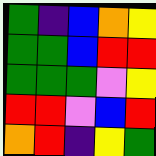[["green", "indigo", "blue", "orange", "yellow"], ["green", "green", "blue", "red", "red"], ["green", "green", "green", "violet", "yellow"], ["red", "red", "violet", "blue", "red"], ["orange", "red", "indigo", "yellow", "green"]]